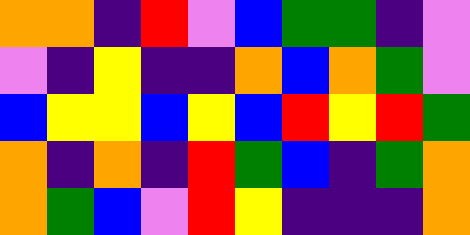[["orange", "orange", "indigo", "red", "violet", "blue", "green", "green", "indigo", "violet"], ["violet", "indigo", "yellow", "indigo", "indigo", "orange", "blue", "orange", "green", "violet"], ["blue", "yellow", "yellow", "blue", "yellow", "blue", "red", "yellow", "red", "green"], ["orange", "indigo", "orange", "indigo", "red", "green", "blue", "indigo", "green", "orange"], ["orange", "green", "blue", "violet", "red", "yellow", "indigo", "indigo", "indigo", "orange"]]